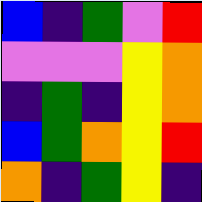[["blue", "indigo", "green", "violet", "red"], ["violet", "violet", "violet", "yellow", "orange"], ["indigo", "green", "indigo", "yellow", "orange"], ["blue", "green", "orange", "yellow", "red"], ["orange", "indigo", "green", "yellow", "indigo"]]